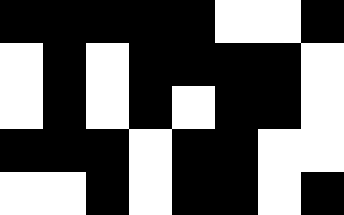[["black", "black", "black", "black", "black", "white", "white", "black"], ["white", "black", "white", "black", "black", "black", "black", "white"], ["white", "black", "white", "black", "white", "black", "black", "white"], ["black", "black", "black", "white", "black", "black", "white", "white"], ["white", "white", "black", "white", "black", "black", "white", "black"]]